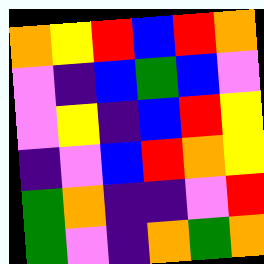[["orange", "yellow", "red", "blue", "red", "orange"], ["violet", "indigo", "blue", "green", "blue", "violet"], ["violet", "yellow", "indigo", "blue", "red", "yellow"], ["indigo", "violet", "blue", "red", "orange", "yellow"], ["green", "orange", "indigo", "indigo", "violet", "red"], ["green", "violet", "indigo", "orange", "green", "orange"]]